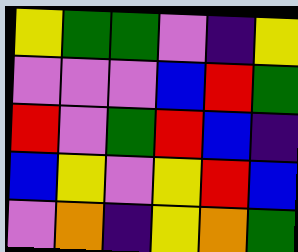[["yellow", "green", "green", "violet", "indigo", "yellow"], ["violet", "violet", "violet", "blue", "red", "green"], ["red", "violet", "green", "red", "blue", "indigo"], ["blue", "yellow", "violet", "yellow", "red", "blue"], ["violet", "orange", "indigo", "yellow", "orange", "green"]]